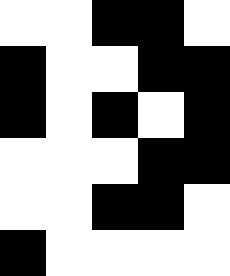[["white", "white", "black", "black", "white"], ["black", "white", "white", "black", "black"], ["black", "white", "black", "white", "black"], ["white", "white", "white", "black", "black"], ["white", "white", "black", "black", "white"], ["black", "white", "white", "white", "white"]]